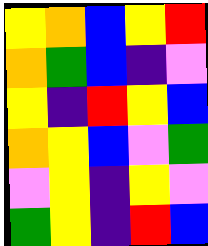[["yellow", "orange", "blue", "yellow", "red"], ["orange", "green", "blue", "indigo", "violet"], ["yellow", "indigo", "red", "yellow", "blue"], ["orange", "yellow", "blue", "violet", "green"], ["violet", "yellow", "indigo", "yellow", "violet"], ["green", "yellow", "indigo", "red", "blue"]]